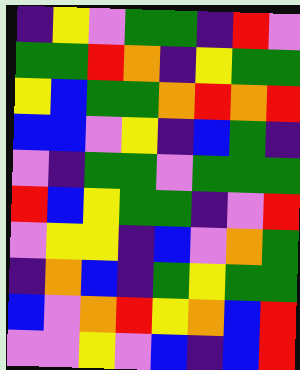[["indigo", "yellow", "violet", "green", "green", "indigo", "red", "violet"], ["green", "green", "red", "orange", "indigo", "yellow", "green", "green"], ["yellow", "blue", "green", "green", "orange", "red", "orange", "red"], ["blue", "blue", "violet", "yellow", "indigo", "blue", "green", "indigo"], ["violet", "indigo", "green", "green", "violet", "green", "green", "green"], ["red", "blue", "yellow", "green", "green", "indigo", "violet", "red"], ["violet", "yellow", "yellow", "indigo", "blue", "violet", "orange", "green"], ["indigo", "orange", "blue", "indigo", "green", "yellow", "green", "green"], ["blue", "violet", "orange", "red", "yellow", "orange", "blue", "red"], ["violet", "violet", "yellow", "violet", "blue", "indigo", "blue", "red"]]